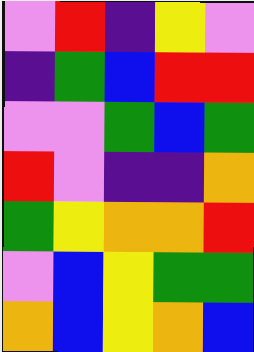[["violet", "red", "indigo", "yellow", "violet"], ["indigo", "green", "blue", "red", "red"], ["violet", "violet", "green", "blue", "green"], ["red", "violet", "indigo", "indigo", "orange"], ["green", "yellow", "orange", "orange", "red"], ["violet", "blue", "yellow", "green", "green"], ["orange", "blue", "yellow", "orange", "blue"]]